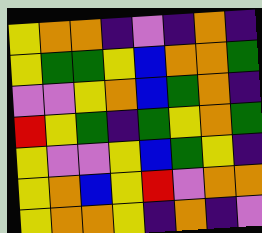[["yellow", "orange", "orange", "indigo", "violet", "indigo", "orange", "indigo"], ["yellow", "green", "green", "yellow", "blue", "orange", "orange", "green"], ["violet", "violet", "yellow", "orange", "blue", "green", "orange", "indigo"], ["red", "yellow", "green", "indigo", "green", "yellow", "orange", "green"], ["yellow", "violet", "violet", "yellow", "blue", "green", "yellow", "indigo"], ["yellow", "orange", "blue", "yellow", "red", "violet", "orange", "orange"], ["yellow", "orange", "orange", "yellow", "indigo", "orange", "indigo", "violet"]]